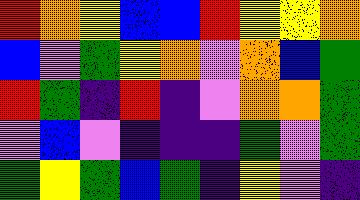[["red", "orange", "yellow", "blue", "blue", "red", "yellow", "yellow", "orange"], ["blue", "violet", "green", "yellow", "orange", "violet", "orange", "blue", "green"], ["red", "green", "indigo", "red", "indigo", "violet", "orange", "orange", "green"], ["violet", "blue", "violet", "indigo", "indigo", "indigo", "green", "violet", "green"], ["green", "yellow", "green", "blue", "green", "indigo", "yellow", "violet", "indigo"]]